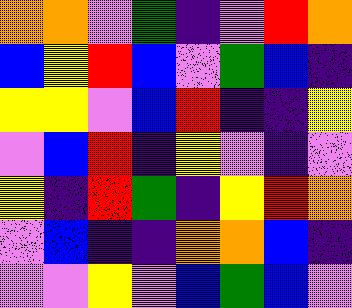[["orange", "orange", "violet", "green", "indigo", "violet", "red", "orange"], ["blue", "yellow", "red", "blue", "violet", "green", "blue", "indigo"], ["yellow", "yellow", "violet", "blue", "red", "indigo", "indigo", "yellow"], ["violet", "blue", "red", "indigo", "yellow", "violet", "indigo", "violet"], ["yellow", "indigo", "red", "green", "indigo", "yellow", "red", "orange"], ["violet", "blue", "indigo", "indigo", "orange", "orange", "blue", "indigo"], ["violet", "violet", "yellow", "violet", "blue", "green", "blue", "violet"]]